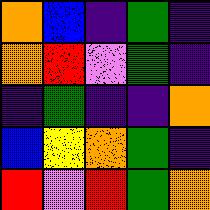[["orange", "blue", "indigo", "green", "indigo"], ["orange", "red", "violet", "green", "indigo"], ["indigo", "green", "indigo", "indigo", "orange"], ["blue", "yellow", "orange", "green", "indigo"], ["red", "violet", "red", "green", "orange"]]